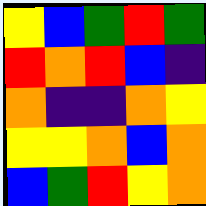[["yellow", "blue", "green", "red", "green"], ["red", "orange", "red", "blue", "indigo"], ["orange", "indigo", "indigo", "orange", "yellow"], ["yellow", "yellow", "orange", "blue", "orange"], ["blue", "green", "red", "yellow", "orange"]]